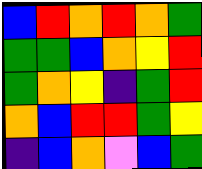[["blue", "red", "orange", "red", "orange", "green"], ["green", "green", "blue", "orange", "yellow", "red"], ["green", "orange", "yellow", "indigo", "green", "red"], ["orange", "blue", "red", "red", "green", "yellow"], ["indigo", "blue", "orange", "violet", "blue", "green"]]